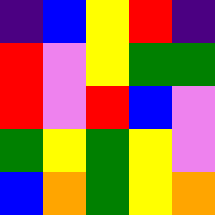[["indigo", "blue", "yellow", "red", "indigo"], ["red", "violet", "yellow", "green", "green"], ["red", "violet", "red", "blue", "violet"], ["green", "yellow", "green", "yellow", "violet"], ["blue", "orange", "green", "yellow", "orange"]]